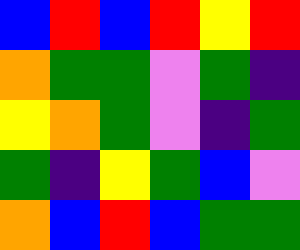[["blue", "red", "blue", "red", "yellow", "red"], ["orange", "green", "green", "violet", "green", "indigo"], ["yellow", "orange", "green", "violet", "indigo", "green"], ["green", "indigo", "yellow", "green", "blue", "violet"], ["orange", "blue", "red", "blue", "green", "green"]]